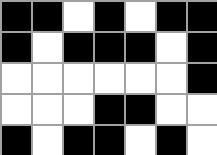[["black", "black", "white", "black", "white", "black", "black"], ["black", "white", "black", "black", "black", "white", "black"], ["white", "white", "white", "white", "white", "white", "black"], ["white", "white", "white", "black", "black", "white", "white"], ["black", "white", "black", "black", "white", "black", "white"]]